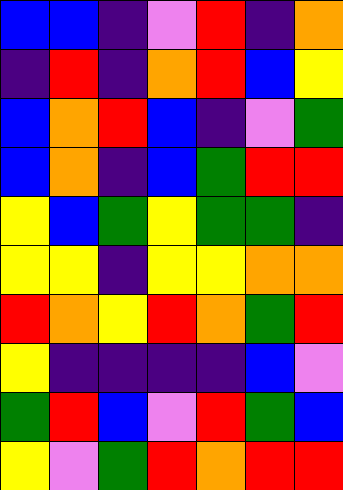[["blue", "blue", "indigo", "violet", "red", "indigo", "orange"], ["indigo", "red", "indigo", "orange", "red", "blue", "yellow"], ["blue", "orange", "red", "blue", "indigo", "violet", "green"], ["blue", "orange", "indigo", "blue", "green", "red", "red"], ["yellow", "blue", "green", "yellow", "green", "green", "indigo"], ["yellow", "yellow", "indigo", "yellow", "yellow", "orange", "orange"], ["red", "orange", "yellow", "red", "orange", "green", "red"], ["yellow", "indigo", "indigo", "indigo", "indigo", "blue", "violet"], ["green", "red", "blue", "violet", "red", "green", "blue"], ["yellow", "violet", "green", "red", "orange", "red", "red"]]